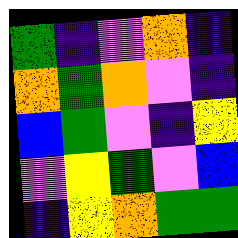[["green", "indigo", "violet", "orange", "indigo"], ["orange", "green", "orange", "violet", "indigo"], ["blue", "green", "violet", "indigo", "yellow"], ["violet", "yellow", "green", "violet", "blue"], ["indigo", "yellow", "orange", "green", "green"]]